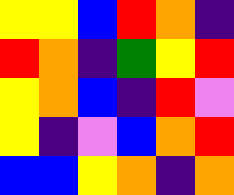[["yellow", "yellow", "blue", "red", "orange", "indigo"], ["red", "orange", "indigo", "green", "yellow", "red"], ["yellow", "orange", "blue", "indigo", "red", "violet"], ["yellow", "indigo", "violet", "blue", "orange", "red"], ["blue", "blue", "yellow", "orange", "indigo", "orange"]]